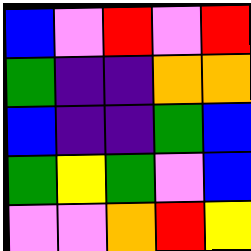[["blue", "violet", "red", "violet", "red"], ["green", "indigo", "indigo", "orange", "orange"], ["blue", "indigo", "indigo", "green", "blue"], ["green", "yellow", "green", "violet", "blue"], ["violet", "violet", "orange", "red", "yellow"]]